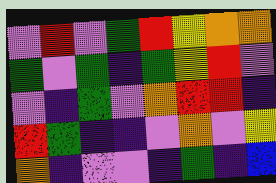[["violet", "red", "violet", "green", "red", "yellow", "orange", "orange"], ["green", "violet", "green", "indigo", "green", "yellow", "red", "violet"], ["violet", "indigo", "green", "violet", "orange", "red", "red", "indigo"], ["red", "green", "indigo", "indigo", "violet", "orange", "violet", "yellow"], ["orange", "indigo", "violet", "violet", "indigo", "green", "indigo", "blue"]]